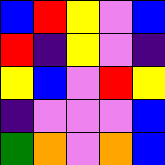[["blue", "red", "yellow", "violet", "blue"], ["red", "indigo", "yellow", "violet", "indigo"], ["yellow", "blue", "violet", "red", "yellow"], ["indigo", "violet", "violet", "violet", "blue"], ["green", "orange", "violet", "orange", "blue"]]